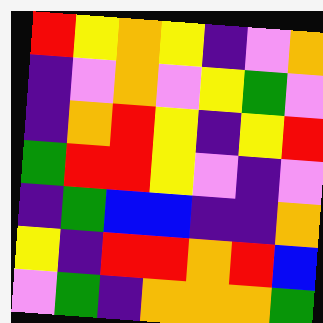[["red", "yellow", "orange", "yellow", "indigo", "violet", "orange"], ["indigo", "violet", "orange", "violet", "yellow", "green", "violet"], ["indigo", "orange", "red", "yellow", "indigo", "yellow", "red"], ["green", "red", "red", "yellow", "violet", "indigo", "violet"], ["indigo", "green", "blue", "blue", "indigo", "indigo", "orange"], ["yellow", "indigo", "red", "red", "orange", "red", "blue"], ["violet", "green", "indigo", "orange", "orange", "orange", "green"]]